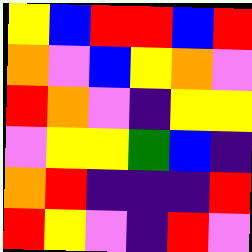[["yellow", "blue", "red", "red", "blue", "red"], ["orange", "violet", "blue", "yellow", "orange", "violet"], ["red", "orange", "violet", "indigo", "yellow", "yellow"], ["violet", "yellow", "yellow", "green", "blue", "indigo"], ["orange", "red", "indigo", "indigo", "indigo", "red"], ["red", "yellow", "violet", "indigo", "red", "violet"]]